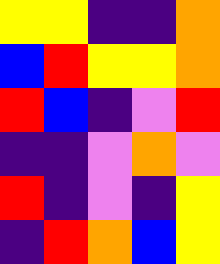[["yellow", "yellow", "indigo", "indigo", "orange"], ["blue", "red", "yellow", "yellow", "orange"], ["red", "blue", "indigo", "violet", "red"], ["indigo", "indigo", "violet", "orange", "violet"], ["red", "indigo", "violet", "indigo", "yellow"], ["indigo", "red", "orange", "blue", "yellow"]]